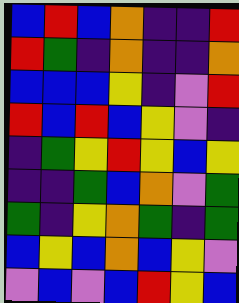[["blue", "red", "blue", "orange", "indigo", "indigo", "red"], ["red", "green", "indigo", "orange", "indigo", "indigo", "orange"], ["blue", "blue", "blue", "yellow", "indigo", "violet", "red"], ["red", "blue", "red", "blue", "yellow", "violet", "indigo"], ["indigo", "green", "yellow", "red", "yellow", "blue", "yellow"], ["indigo", "indigo", "green", "blue", "orange", "violet", "green"], ["green", "indigo", "yellow", "orange", "green", "indigo", "green"], ["blue", "yellow", "blue", "orange", "blue", "yellow", "violet"], ["violet", "blue", "violet", "blue", "red", "yellow", "blue"]]